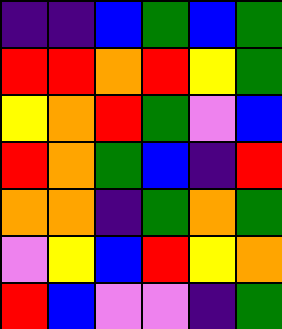[["indigo", "indigo", "blue", "green", "blue", "green"], ["red", "red", "orange", "red", "yellow", "green"], ["yellow", "orange", "red", "green", "violet", "blue"], ["red", "orange", "green", "blue", "indigo", "red"], ["orange", "orange", "indigo", "green", "orange", "green"], ["violet", "yellow", "blue", "red", "yellow", "orange"], ["red", "blue", "violet", "violet", "indigo", "green"]]